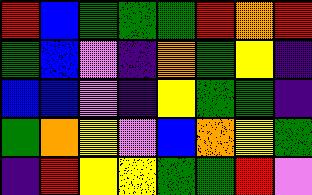[["red", "blue", "green", "green", "green", "red", "orange", "red"], ["green", "blue", "violet", "indigo", "orange", "green", "yellow", "indigo"], ["blue", "blue", "violet", "indigo", "yellow", "green", "green", "indigo"], ["green", "orange", "yellow", "violet", "blue", "orange", "yellow", "green"], ["indigo", "red", "yellow", "yellow", "green", "green", "red", "violet"]]